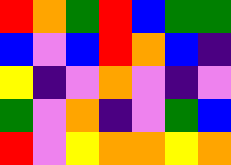[["red", "orange", "green", "red", "blue", "green", "green"], ["blue", "violet", "blue", "red", "orange", "blue", "indigo"], ["yellow", "indigo", "violet", "orange", "violet", "indigo", "violet"], ["green", "violet", "orange", "indigo", "violet", "green", "blue"], ["red", "violet", "yellow", "orange", "orange", "yellow", "orange"]]